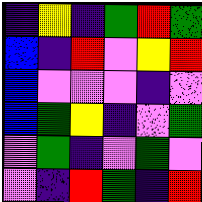[["indigo", "yellow", "indigo", "green", "red", "green"], ["blue", "indigo", "red", "violet", "yellow", "red"], ["blue", "violet", "violet", "violet", "indigo", "violet"], ["blue", "green", "yellow", "indigo", "violet", "green"], ["violet", "green", "indigo", "violet", "green", "violet"], ["violet", "indigo", "red", "green", "indigo", "red"]]